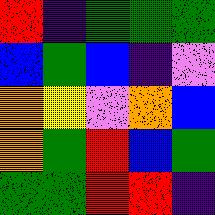[["red", "indigo", "green", "green", "green"], ["blue", "green", "blue", "indigo", "violet"], ["orange", "yellow", "violet", "orange", "blue"], ["orange", "green", "red", "blue", "green"], ["green", "green", "red", "red", "indigo"]]